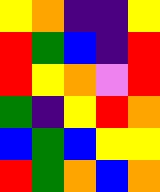[["yellow", "orange", "indigo", "indigo", "yellow"], ["red", "green", "blue", "indigo", "red"], ["red", "yellow", "orange", "violet", "red"], ["green", "indigo", "yellow", "red", "orange"], ["blue", "green", "blue", "yellow", "yellow"], ["red", "green", "orange", "blue", "orange"]]